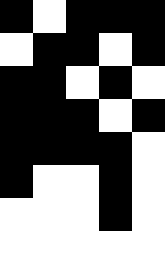[["black", "white", "black", "black", "black"], ["white", "black", "black", "white", "black"], ["black", "black", "white", "black", "white"], ["black", "black", "black", "white", "black"], ["black", "black", "black", "black", "white"], ["black", "white", "white", "black", "white"], ["white", "white", "white", "black", "white"], ["white", "white", "white", "white", "white"]]